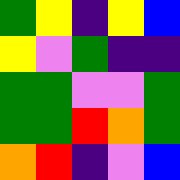[["green", "yellow", "indigo", "yellow", "blue"], ["yellow", "violet", "green", "indigo", "indigo"], ["green", "green", "violet", "violet", "green"], ["green", "green", "red", "orange", "green"], ["orange", "red", "indigo", "violet", "blue"]]